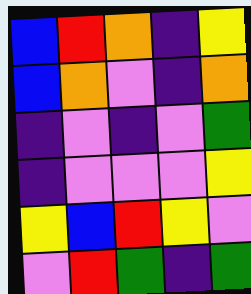[["blue", "red", "orange", "indigo", "yellow"], ["blue", "orange", "violet", "indigo", "orange"], ["indigo", "violet", "indigo", "violet", "green"], ["indigo", "violet", "violet", "violet", "yellow"], ["yellow", "blue", "red", "yellow", "violet"], ["violet", "red", "green", "indigo", "green"]]